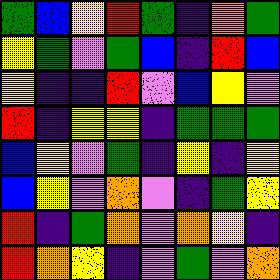[["green", "blue", "yellow", "red", "green", "indigo", "orange", "green"], ["yellow", "green", "violet", "green", "blue", "indigo", "red", "blue"], ["yellow", "indigo", "indigo", "red", "violet", "blue", "yellow", "violet"], ["red", "indigo", "yellow", "yellow", "indigo", "green", "green", "green"], ["blue", "yellow", "violet", "green", "indigo", "yellow", "indigo", "yellow"], ["blue", "yellow", "violet", "orange", "violet", "indigo", "green", "yellow"], ["red", "indigo", "green", "orange", "violet", "orange", "yellow", "indigo"], ["red", "orange", "yellow", "indigo", "violet", "green", "violet", "orange"]]